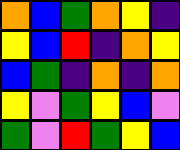[["orange", "blue", "green", "orange", "yellow", "indigo"], ["yellow", "blue", "red", "indigo", "orange", "yellow"], ["blue", "green", "indigo", "orange", "indigo", "orange"], ["yellow", "violet", "green", "yellow", "blue", "violet"], ["green", "violet", "red", "green", "yellow", "blue"]]